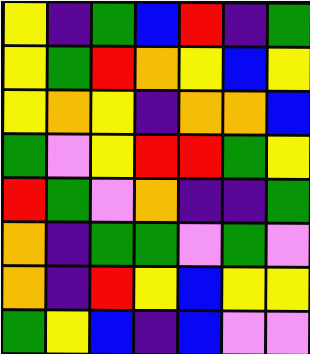[["yellow", "indigo", "green", "blue", "red", "indigo", "green"], ["yellow", "green", "red", "orange", "yellow", "blue", "yellow"], ["yellow", "orange", "yellow", "indigo", "orange", "orange", "blue"], ["green", "violet", "yellow", "red", "red", "green", "yellow"], ["red", "green", "violet", "orange", "indigo", "indigo", "green"], ["orange", "indigo", "green", "green", "violet", "green", "violet"], ["orange", "indigo", "red", "yellow", "blue", "yellow", "yellow"], ["green", "yellow", "blue", "indigo", "blue", "violet", "violet"]]